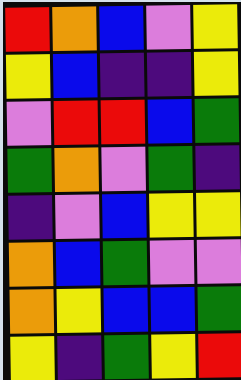[["red", "orange", "blue", "violet", "yellow"], ["yellow", "blue", "indigo", "indigo", "yellow"], ["violet", "red", "red", "blue", "green"], ["green", "orange", "violet", "green", "indigo"], ["indigo", "violet", "blue", "yellow", "yellow"], ["orange", "blue", "green", "violet", "violet"], ["orange", "yellow", "blue", "blue", "green"], ["yellow", "indigo", "green", "yellow", "red"]]